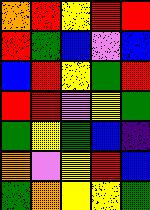[["orange", "red", "yellow", "red", "red"], ["red", "green", "blue", "violet", "blue"], ["blue", "red", "yellow", "green", "red"], ["red", "red", "violet", "yellow", "green"], ["green", "yellow", "green", "blue", "indigo"], ["orange", "violet", "yellow", "red", "blue"], ["green", "orange", "yellow", "yellow", "green"]]